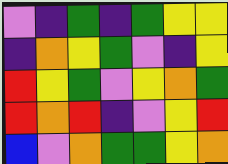[["violet", "indigo", "green", "indigo", "green", "yellow", "yellow"], ["indigo", "orange", "yellow", "green", "violet", "indigo", "yellow"], ["red", "yellow", "green", "violet", "yellow", "orange", "green"], ["red", "orange", "red", "indigo", "violet", "yellow", "red"], ["blue", "violet", "orange", "green", "green", "yellow", "orange"]]